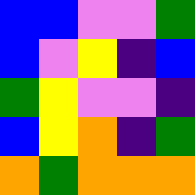[["blue", "blue", "violet", "violet", "green"], ["blue", "violet", "yellow", "indigo", "blue"], ["green", "yellow", "violet", "violet", "indigo"], ["blue", "yellow", "orange", "indigo", "green"], ["orange", "green", "orange", "orange", "orange"]]